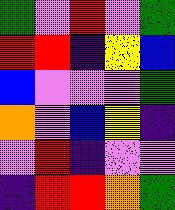[["green", "violet", "red", "violet", "green"], ["red", "red", "indigo", "yellow", "blue"], ["blue", "violet", "violet", "violet", "green"], ["orange", "violet", "blue", "yellow", "indigo"], ["violet", "red", "indigo", "violet", "violet"], ["indigo", "red", "red", "orange", "green"]]